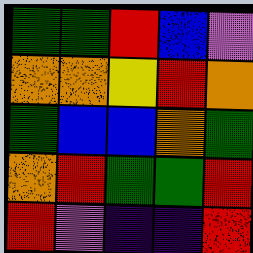[["green", "green", "red", "blue", "violet"], ["orange", "orange", "yellow", "red", "orange"], ["green", "blue", "blue", "orange", "green"], ["orange", "red", "green", "green", "red"], ["red", "violet", "indigo", "indigo", "red"]]